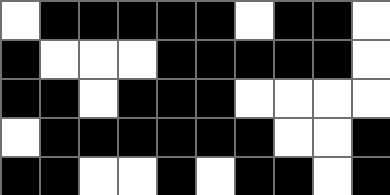[["white", "black", "black", "black", "black", "black", "white", "black", "black", "white"], ["black", "white", "white", "white", "black", "black", "black", "black", "black", "white"], ["black", "black", "white", "black", "black", "black", "white", "white", "white", "white"], ["white", "black", "black", "black", "black", "black", "black", "white", "white", "black"], ["black", "black", "white", "white", "black", "white", "black", "black", "white", "black"]]